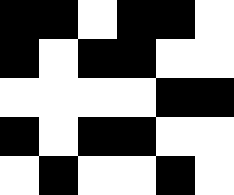[["black", "black", "white", "black", "black", "white"], ["black", "white", "black", "black", "white", "white"], ["white", "white", "white", "white", "black", "black"], ["black", "white", "black", "black", "white", "white"], ["white", "black", "white", "white", "black", "white"]]